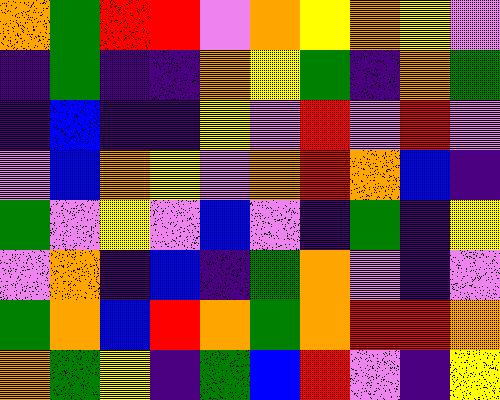[["orange", "green", "red", "red", "violet", "orange", "yellow", "orange", "yellow", "violet"], ["indigo", "green", "indigo", "indigo", "orange", "yellow", "green", "indigo", "orange", "green"], ["indigo", "blue", "indigo", "indigo", "yellow", "violet", "red", "violet", "red", "violet"], ["violet", "blue", "orange", "yellow", "violet", "orange", "red", "orange", "blue", "indigo"], ["green", "violet", "yellow", "violet", "blue", "violet", "indigo", "green", "indigo", "yellow"], ["violet", "orange", "indigo", "blue", "indigo", "green", "orange", "violet", "indigo", "violet"], ["green", "orange", "blue", "red", "orange", "green", "orange", "red", "red", "orange"], ["orange", "green", "yellow", "indigo", "green", "blue", "red", "violet", "indigo", "yellow"]]